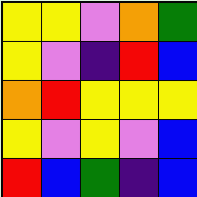[["yellow", "yellow", "violet", "orange", "green"], ["yellow", "violet", "indigo", "red", "blue"], ["orange", "red", "yellow", "yellow", "yellow"], ["yellow", "violet", "yellow", "violet", "blue"], ["red", "blue", "green", "indigo", "blue"]]